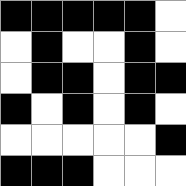[["black", "black", "black", "black", "black", "white"], ["white", "black", "white", "white", "black", "white"], ["white", "black", "black", "white", "black", "black"], ["black", "white", "black", "white", "black", "white"], ["white", "white", "white", "white", "white", "black"], ["black", "black", "black", "white", "white", "white"]]